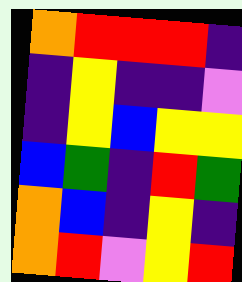[["orange", "red", "red", "red", "indigo"], ["indigo", "yellow", "indigo", "indigo", "violet"], ["indigo", "yellow", "blue", "yellow", "yellow"], ["blue", "green", "indigo", "red", "green"], ["orange", "blue", "indigo", "yellow", "indigo"], ["orange", "red", "violet", "yellow", "red"]]